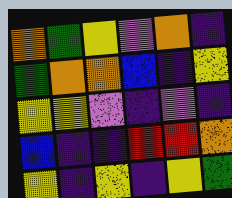[["orange", "green", "yellow", "violet", "orange", "indigo"], ["green", "orange", "orange", "blue", "indigo", "yellow"], ["yellow", "yellow", "violet", "indigo", "violet", "indigo"], ["blue", "indigo", "indigo", "red", "red", "orange"], ["yellow", "indigo", "yellow", "indigo", "yellow", "green"]]